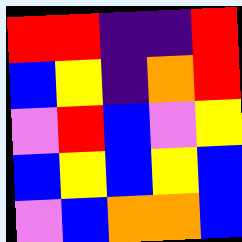[["red", "red", "indigo", "indigo", "red"], ["blue", "yellow", "indigo", "orange", "red"], ["violet", "red", "blue", "violet", "yellow"], ["blue", "yellow", "blue", "yellow", "blue"], ["violet", "blue", "orange", "orange", "blue"]]